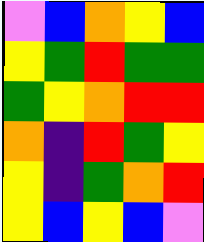[["violet", "blue", "orange", "yellow", "blue"], ["yellow", "green", "red", "green", "green"], ["green", "yellow", "orange", "red", "red"], ["orange", "indigo", "red", "green", "yellow"], ["yellow", "indigo", "green", "orange", "red"], ["yellow", "blue", "yellow", "blue", "violet"]]